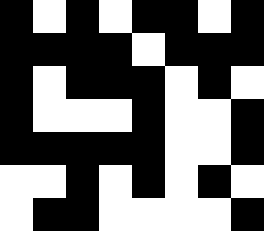[["black", "white", "black", "white", "black", "black", "white", "black"], ["black", "black", "black", "black", "white", "black", "black", "black"], ["black", "white", "black", "black", "black", "white", "black", "white"], ["black", "white", "white", "white", "black", "white", "white", "black"], ["black", "black", "black", "black", "black", "white", "white", "black"], ["white", "white", "black", "white", "black", "white", "black", "white"], ["white", "black", "black", "white", "white", "white", "white", "black"]]